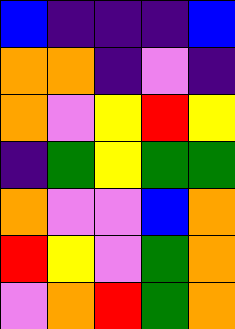[["blue", "indigo", "indigo", "indigo", "blue"], ["orange", "orange", "indigo", "violet", "indigo"], ["orange", "violet", "yellow", "red", "yellow"], ["indigo", "green", "yellow", "green", "green"], ["orange", "violet", "violet", "blue", "orange"], ["red", "yellow", "violet", "green", "orange"], ["violet", "orange", "red", "green", "orange"]]